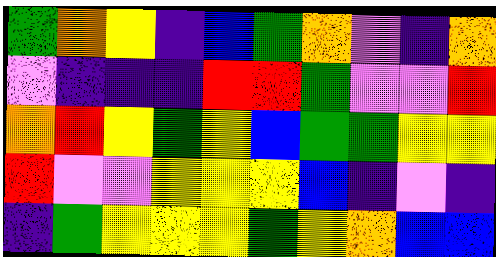[["green", "orange", "yellow", "indigo", "blue", "green", "orange", "violet", "indigo", "orange"], ["violet", "indigo", "indigo", "indigo", "red", "red", "green", "violet", "violet", "red"], ["orange", "red", "yellow", "green", "yellow", "blue", "green", "green", "yellow", "yellow"], ["red", "violet", "violet", "yellow", "yellow", "yellow", "blue", "indigo", "violet", "indigo"], ["indigo", "green", "yellow", "yellow", "yellow", "green", "yellow", "orange", "blue", "blue"]]